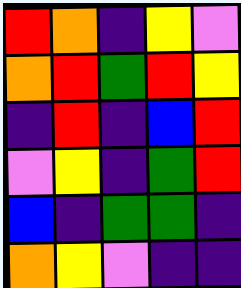[["red", "orange", "indigo", "yellow", "violet"], ["orange", "red", "green", "red", "yellow"], ["indigo", "red", "indigo", "blue", "red"], ["violet", "yellow", "indigo", "green", "red"], ["blue", "indigo", "green", "green", "indigo"], ["orange", "yellow", "violet", "indigo", "indigo"]]